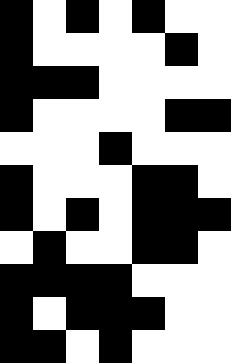[["black", "white", "black", "white", "black", "white", "white"], ["black", "white", "white", "white", "white", "black", "white"], ["black", "black", "black", "white", "white", "white", "white"], ["black", "white", "white", "white", "white", "black", "black"], ["white", "white", "white", "black", "white", "white", "white"], ["black", "white", "white", "white", "black", "black", "white"], ["black", "white", "black", "white", "black", "black", "black"], ["white", "black", "white", "white", "black", "black", "white"], ["black", "black", "black", "black", "white", "white", "white"], ["black", "white", "black", "black", "black", "white", "white"], ["black", "black", "white", "black", "white", "white", "white"]]